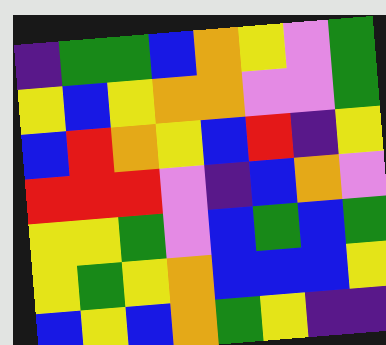[["indigo", "green", "green", "blue", "orange", "yellow", "violet", "green"], ["yellow", "blue", "yellow", "orange", "orange", "violet", "violet", "green"], ["blue", "red", "orange", "yellow", "blue", "red", "indigo", "yellow"], ["red", "red", "red", "violet", "indigo", "blue", "orange", "violet"], ["yellow", "yellow", "green", "violet", "blue", "green", "blue", "green"], ["yellow", "green", "yellow", "orange", "blue", "blue", "blue", "yellow"], ["blue", "yellow", "blue", "orange", "green", "yellow", "indigo", "indigo"]]